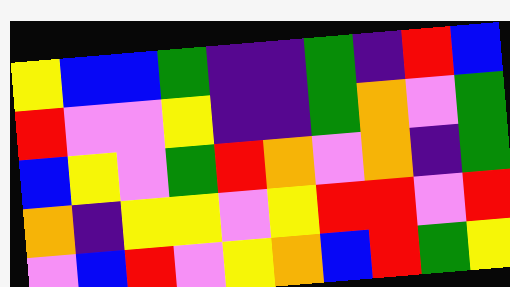[["yellow", "blue", "blue", "green", "indigo", "indigo", "green", "indigo", "red", "blue"], ["red", "violet", "violet", "yellow", "indigo", "indigo", "green", "orange", "violet", "green"], ["blue", "yellow", "violet", "green", "red", "orange", "violet", "orange", "indigo", "green"], ["orange", "indigo", "yellow", "yellow", "violet", "yellow", "red", "red", "violet", "red"], ["violet", "blue", "red", "violet", "yellow", "orange", "blue", "red", "green", "yellow"]]